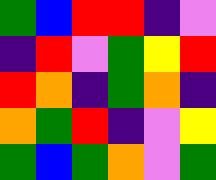[["green", "blue", "red", "red", "indigo", "violet"], ["indigo", "red", "violet", "green", "yellow", "red"], ["red", "orange", "indigo", "green", "orange", "indigo"], ["orange", "green", "red", "indigo", "violet", "yellow"], ["green", "blue", "green", "orange", "violet", "green"]]